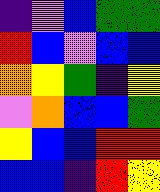[["indigo", "violet", "blue", "green", "green"], ["red", "blue", "violet", "blue", "blue"], ["orange", "yellow", "green", "indigo", "yellow"], ["violet", "orange", "blue", "blue", "green"], ["yellow", "blue", "blue", "red", "red"], ["blue", "blue", "indigo", "red", "yellow"]]